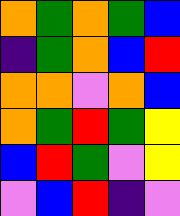[["orange", "green", "orange", "green", "blue"], ["indigo", "green", "orange", "blue", "red"], ["orange", "orange", "violet", "orange", "blue"], ["orange", "green", "red", "green", "yellow"], ["blue", "red", "green", "violet", "yellow"], ["violet", "blue", "red", "indigo", "violet"]]